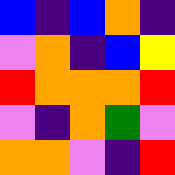[["blue", "indigo", "blue", "orange", "indigo"], ["violet", "orange", "indigo", "blue", "yellow"], ["red", "orange", "orange", "orange", "red"], ["violet", "indigo", "orange", "green", "violet"], ["orange", "orange", "violet", "indigo", "red"]]